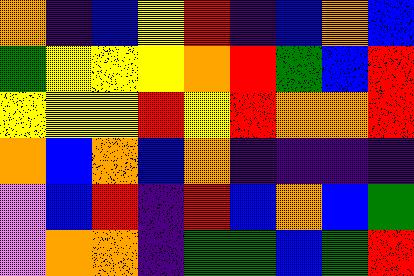[["orange", "indigo", "blue", "yellow", "red", "indigo", "blue", "orange", "blue"], ["green", "yellow", "yellow", "yellow", "orange", "red", "green", "blue", "red"], ["yellow", "yellow", "yellow", "red", "yellow", "red", "orange", "orange", "red"], ["orange", "blue", "orange", "blue", "orange", "indigo", "indigo", "indigo", "indigo"], ["violet", "blue", "red", "indigo", "red", "blue", "orange", "blue", "green"], ["violet", "orange", "orange", "indigo", "green", "green", "blue", "green", "red"]]